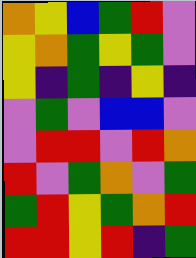[["orange", "yellow", "blue", "green", "red", "violet"], ["yellow", "orange", "green", "yellow", "green", "violet"], ["yellow", "indigo", "green", "indigo", "yellow", "indigo"], ["violet", "green", "violet", "blue", "blue", "violet"], ["violet", "red", "red", "violet", "red", "orange"], ["red", "violet", "green", "orange", "violet", "green"], ["green", "red", "yellow", "green", "orange", "red"], ["red", "red", "yellow", "red", "indigo", "green"]]